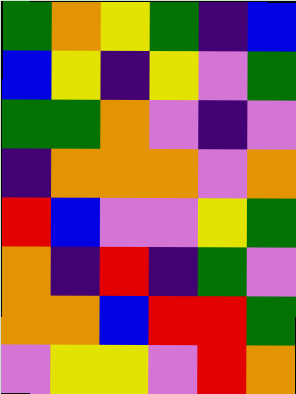[["green", "orange", "yellow", "green", "indigo", "blue"], ["blue", "yellow", "indigo", "yellow", "violet", "green"], ["green", "green", "orange", "violet", "indigo", "violet"], ["indigo", "orange", "orange", "orange", "violet", "orange"], ["red", "blue", "violet", "violet", "yellow", "green"], ["orange", "indigo", "red", "indigo", "green", "violet"], ["orange", "orange", "blue", "red", "red", "green"], ["violet", "yellow", "yellow", "violet", "red", "orange"]]